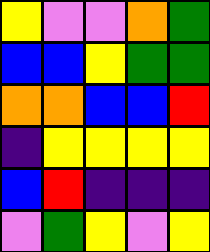[["yellow", "violet", "violet", "orange", "green"], ["blue", "blue", "yellow", "green", "green"], ["orange", "orange", "blue", "blue", "red"], ["indigo", "yellow", "yellow", "yellow", "yellow"], ["blue", "red", "indigo", "indigo", "indigo"], ["violet", "green", "yellow", "violet", "yellow"]]